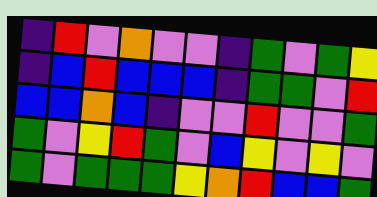[["indigo", "red", "violet", "orange", "violet", "violet", "indigo", "green", "violet", "green", "yellow"], ["indigo", "blue", "red", "blue", "blue", "blue", "indigo", "green", "green", "violet", "red"], ["blue", "blue", "orange", "blue", "indigo", "violet", "violet", "red", "violet", "violet", "green"], ["green", "violet", "yellow", "red", "green", "violet", "blue", "yellow", "violet", "yellow", "violet"], ["green", "violet", "green", "green", "green", "yellow", "orange", "red", "blue", "blue", "green"]]